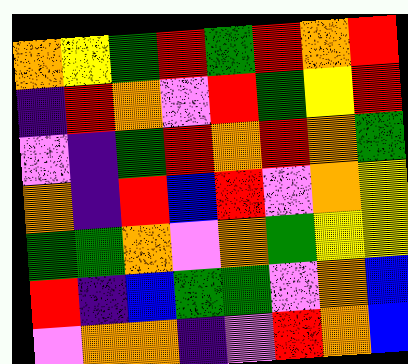[["orange", "yellow", "green", "red", "green", "red", "orange", "red"], ["indigo", "red", "orange", "violet", "red", "green", "yellow", "red"], ["violet", "indigo", "green", "red", "orange", "red", "orange", "green"], ["orange", "indigo", "red", "blue", "red", "violet", "orange", "yellow"], ["green", "green", "orange", "violet", "orange", "green", "yellow", "yellow"], ["red", "indigo", "blue", "green", "green", "violet", "orange", "blue"], ["violet", "orange", "orange", "indigo", "violet", "red", "orange", "blue"]]